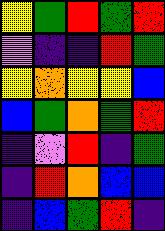[["yellow", "green", "red", "green", "red"], ["violet", "indigo", "indigo", "red", "green"], ["yellow", "orange", "yellow", "yellow", "blue"], ["blue", "green", "orange", "green", "red"], ["indigo", "violet", "red", "indigo", "green"], ["indigo", "red", "orange", "blue", "blue"], ["indigo", "blue", "green", "red", "indigo"]]